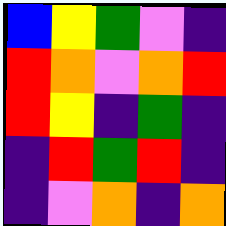[["blue", "yellow", "green", "violet", "indigo"], ["red", "orange", "violet", "orange", "red"], ["red", "yellow", "indigo", "green", "indigo"], ["indigo", "red", "green", "red", "indigo"], ["indigo", "violet", "orange", "indigo", "orange"]]